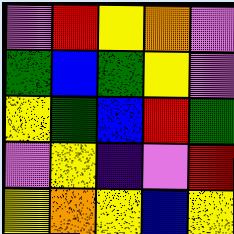[["violet", "red", "yellow", "orange", "violet"], ["green", "blue", "green", "yellow", "violet"], ["yellow", "green", "blue", "red", "green"], ["violet", "yellow", "indigo", "violet", "red"], ["yellow", "orange", "yellow", "blue", "yellow"]]